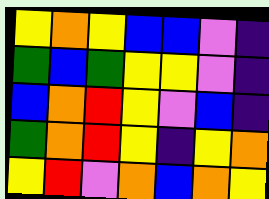[["yellow", "orange", "yellow", "blue", "blue", "violet", "indigo"], ["green", "blue", "green", "yellow", "yellow", "violet", "indigo"], ["blue", "orange", "red", "yellow", "violet", "blue", "indigo"], ["green", "orange", "red", "yellow", "indigo", "yellow", "orange"], ["yellow", "red", "violet", "orange", "blue", "orange", "yellow"]]